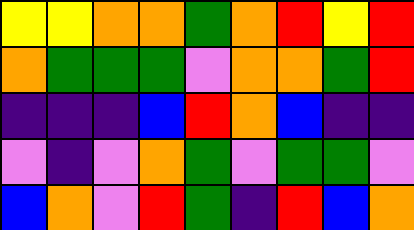[["yellow", "yellow", "orange", "orange", "green", "orange", "red", "yellow", "red"], ["orange", "green", "green", "green", "violet", "orange", "orange", "green", "red"], ["indigo", "indigo", "indigo", "blue", "red", "orange", "blue", "indigo", "indigo"], ["violet", "indigo", "violet", "orange", "green", "violet", "green", "green", "violet"], ["blue", "orange", "violet", "red", "green", "indigo", "red", "blue", "orange"]]